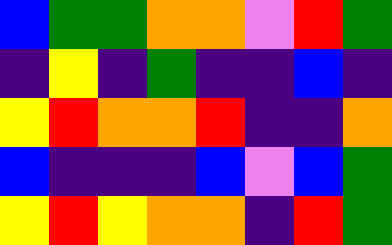[["blue", "green", "green", "orange", "orange", "violet", "red", "green"], ["indigo", "yellow", "indigo", "green", "indigo", "indigo", "blue", "indigo"], ["yellow", "red", "orange", "orange", "red", "indigo", "indigo", "orange"], ["blue", "indigo", "indigo", "indigo", "blue", "violet", "blue", "green"], ["yellow", "red", "yellow", "orange", "orange", "indigo", "red", "green"]]